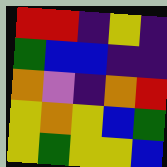[["red", "red", "indigo", "yellow", "indigo"], ["green", "blue", "blue", "indigo", "indigo"], ["orange", "violet", "indigo", "orange", "red"], ["yellow", "orange", "yellow", "blue", "green"], ["yellow", "green", "yellow", "yellow", "blue"]]